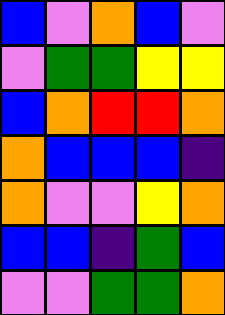[["blue", "violet", "orange", "blue", "violet"], ["violet", "green", "green", "yellow", "yellow"], ["blue", "orange", "red", "red", "orange"], ["orange", "blue", "blue", "blue", "indigo"], ["orange", "violet", "violet", "yellow", "orange"], ["blue", "blue", "indigo", "green", "blue"], ["violet", "violet", "green", "green", "orange"]]